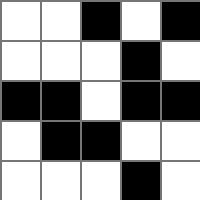[["white", "white", "black", "white", "black"], ["white", "white", "white", "black", "white"], ["black", "black", "white", "black", "black"], ["white", "black", "black", "white", "white"], ["white", "white", "white", "black", "white"]]